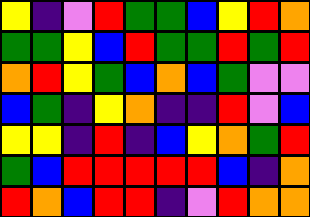[["yellow", "indigo", "violet", "red", "green", "green", "blue", "yellow", "red", "orange"], ["green", "green", "yellow", "blue", "red", "green", "green", "red", "green", "red"], ["orange", "red", "yellow", "green", "blue", "orange", "blue", "green", "violet", "violet"], ["blue", "green", "indigo", "yellow", "orange", "indigo", "indigo", "red", "violet", "blue"], ["yellow", "yellow", "indigo", "red", "indigo", "blue", "yellow", "orange", "green", "red"], ["green", "blue", "red", "red", "red", "red", "red", "blue", "indigo", "orange"], ["red", "orange", "blue", "red", "red", "indigo", "violet", "red", "orange", "orange"]]